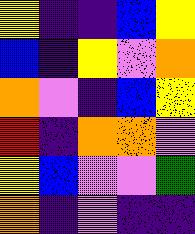[["yellow", "indigo", "indigo", "blue", "yellow"], ["blue", "indigo", "yellow", "violet", "orange"], ["orange", "violet", "indigo", "blue", "yellow"], ["red", "indigo", "orange", "orange", "violet"], ["yellow", "blue", "violet", "violet", "green"], ["orange", "indigo", "violet", "indigo", "indigo"]]